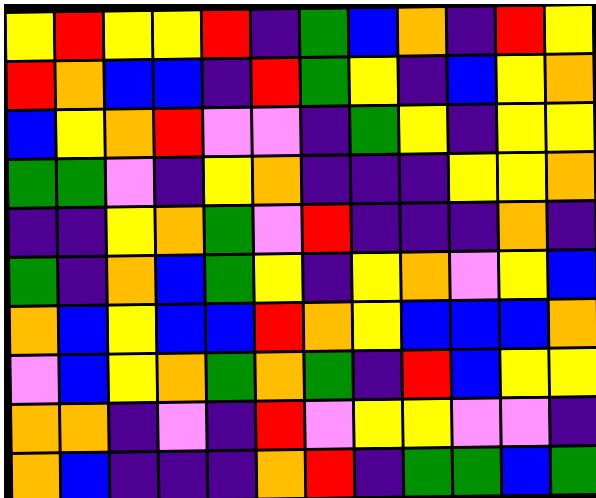[["yellow", "red", "yellow", "yellow", "red", "indigo", "green", "blue", "orange", "indigo", "red", "yellow"], ["red", "orange", "blue", "blue", "indigo", "red", "green", "yellow", "indigo", "blue", "yellow", "orange"], ["blue", "yellow", "orange", "red", "violet", "violet", "indigo", "green", "yellow", "indigo", "yellow", "yellow"], ["green", "green", "violet", "indigo", "yellow", "orange", "indigo", "indigo", "indigo", "yellow", "yellow", "orange"], ["indigo", "indigo", "yellow", "orange", "green", "violet", "red", "indigo", "indigo", "indigo", "orange", "indigo"], ["green", "indigo", "orange", "blue", "green", "yellow", "indigo", "yellow", "orange", "violet", "yellow", "blue"], ["orange", "blue", "yellow", "blue", "blue", "red", "orange", "yellow", "blue", "blue", "blue", "orange"], ["violet", "blue", "yellow", "orange", "green", "orange", "green", "indigo", "red", "blue", "yellow", "yellow"], ["orange", "orange", "indigo", "violet", "indigo", "red", "violet", "yellow", "yellow", "violet", "violet", "indigo"], ["orange", "blue", "indigo", "indigo", "indigo", "orange", "red", "indigo", "green", "green", "blue", "green"]]